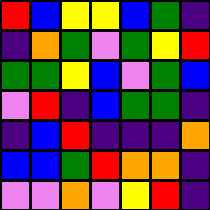[["red", "blue", "yellow", "yellow", "blue", "green", "indigo"], ["indigo", "orange", "green", "violet", "green", "yellow", "red"], ["green", "green", "yellow", "blue", "violet", "green", "blue"], ["violet", "red", "indigo", "blue", "green", "green", "indigo"], ["indigo", "blue", "red", "indigo", "indigo", "indigo", "orange"], ["blue", "blue", "green", "red", "orange", "orange", "indigo"], ["violet", "violet", "orange", "violet", "yellow", "red", "indigo"]]